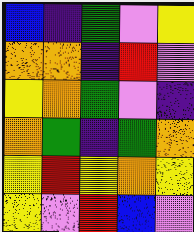[["blue", "indigo", "green", "violet", "yellow"], ["orange", "orange", "indigo", "red", "violet"], ["yellow", "orange", "green", "violet", "indigo"], ["orange", "green", "indigo", "green", "orange"], ["yellow", "red", "yellow", "orange", "yellow"], ["yellow", "violet", "red", "blue", "violet"]]